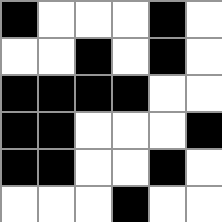[["black", "white", "white", "white", "black", "white"], ["white", "white", "black", "white", "black", "white"], ["black", "black", "black", "black", "white", "white"], ["black", "black", "white", "white", "white", "black"], ["black", "black", "white", "white", "black", "white"], ["white", "white", "white", "black", "white", "white"]]